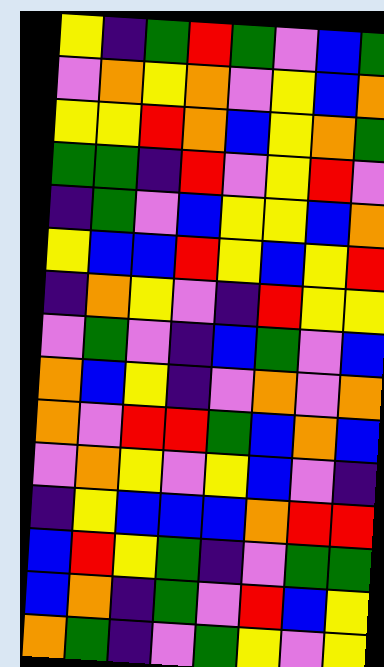[["yellow", "indigo", "green", "red", "green", "violet", "blue", "green"], ["violet", "orange", "yellow", "orange", "violet", "yellow", "blue", "orange"], ["yellow", "yellow", "red", "orange", "blue", "yellow", "orange", "green"], ["green", "green", "indigo", "red", "violet", "yellow", "red", "violet"], ["indigo", "green", "violet", "blue", "yellow", "yellow", "blue", "orange"], ["yellow", "blue", "blue", "red", "yellow", "blue", "yellow", "red"], ["indigo", "orange", "yellow", "violet", "indigo", "red", "yellow", "yellow"], ["violet", "green", "violet", "indigo", "blue", "green", "violet", "blue"], ["orange", "blue", "yellow", "indigo", "violet", "orange", "violet", "orange"], ["orange", "violet", "red", "red", "green", "blue", "orange", "blue"], ["violet", "orange", "yellow", "violet", "yellow", "blue", "violet", "indigo"], ["indigo", "yellow", "blue", "blue", "blue", "orange", "red", "red"], ["blue", "red", "yellow", "green", "indigo", "violet", "green", "green"], ["blue", "orange", "indigo", "green", "violet", "red", "blue", "yellow"], ["orange", "green", "indigo", "violet", "green", "yellow", "violet", "yellow"]]